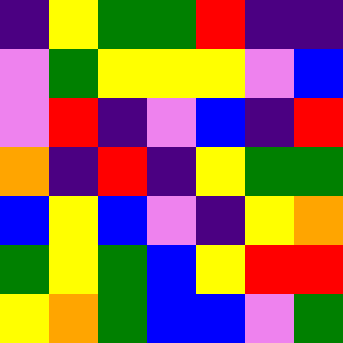[["indigo", "yellow", "green", "green", "red", "indigo", "indigo"], ["violet", "green", "yellow", "yellow", "yellow", "violet", "blue"], ["violet", "red", "indigo", "violet", "blue", "indigo", "red"], ["orange", "indigo", "red", "indigo", "yellow", "green", "green"], ["blue", "yellow", "blue", "violet", "indigo", "yellow", "orange"], ["green", "yellow", "green", "blue", "yellow", "red", "red"], ["yellow", "orange", "green", "blue", "blue", "violet", "green"]]